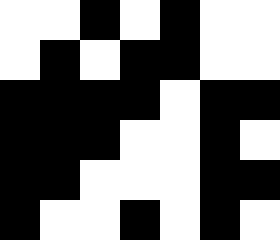[["white", "white", "black", "white", "black", "white", "white"], ["white", "black", "white", "black", "black", "white", "white"], ["black", "black", "black", "black", "white", "black", "black"], ["black", "black", "black", "white", "white", "black", "white"], ["black", "black", "white", "white", "white", "black", "black"], ["black", "white", "white", "black", "white", "black", "white"]]